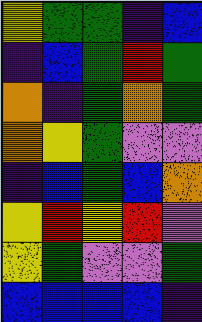[["yellow", "green", "green", "indigo", "blue"], ["indigo", "blue", "green", "red", "green"], ["orange", "indigo", "green", "orange", "green"], ["orange", "yellow", "green", "violet", "violet"], ["indigo", "blue", "green", "blue", "orange"], ["yellow", "red", "yellow", "red", "violet"], ["yellow", "green", "violet", "violet", "green"], ["blue", "blue", "blue", "blue", "indigo"]]